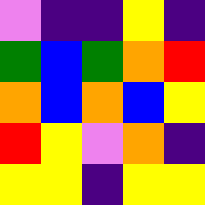[["violet", "indigo", "indigo", "yellow", "indigo"], ["green", "blue", "green", "orange", "red"], ["orange", "blue", "orange", "blue", "yellow"], ["red", "yellow", "violet", "orange", "indigo"], ["yellow", "yellow", "indigo", "yellow", "yellow"]]